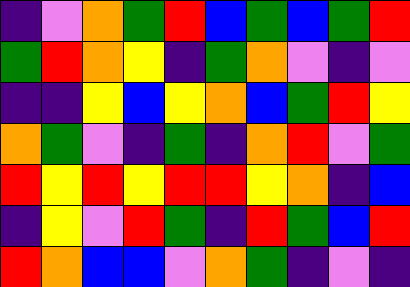[["indigo", "violet", "orange", "green", "red", "blue", "green", "blue", "green", "red"], ["green", "red", "orange", "yellow", "indigo", "green", "orange", "violet", "indigo", "violet"], ["indigo", "indigo", "yellow", "blue", "yellow", "orange", "blue", "green", "red", "yellow"], ["orange", "green", "violet", "indigo", "green", "indigo", "orange", "red", "violet", "green"], ["red", "yellow", "red", "yellow", "red", "red", "yellow", "orange", "indigo", "blue"], ["indigo", "yellow", "violet", "red", "green", "indigo", "red", "green", "blue", "red"], ["red", "orange", "blue", "blue", "violet", "orange", "green", "indigo", "violet", "indigo"]]